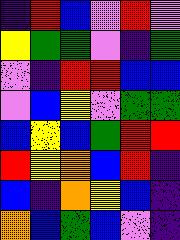[["indigo", "red", "blue", "violet", "red", "violet"], ["yellow", "green", "green", "violet", "indigo", "green"], ["violet", "indigo", "red", "red", "blue", "blue"], ["violet", "blue", "yellow", "violet", "green", "green"], ["blue", "yellow", "blue", "green", "red", "red"], ["red", "yellow", "orange", "blue", "red", "indigo"], ["blue", "indigo", "orange", "yellow", "blue", "indigo"], ["orange", "blue", "green", "blue", "violet", "indigo"]]